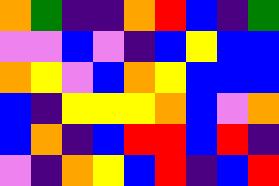[["orange", "green", "indigo", "indigo", "orange", "red", "blue", "indigo", "green"], ["violet", "violet", "blue", "violet", "indigo", "blue", "yellow", "blue", "blue"], ["orange", "yellow", "violet", "blue", "orange", "yellow", "blue", "blue", "blue"], ["blue", "indigo", "yellow", "yellow", "yellow", "orange", "blue", "violet", "orange"], ["blue", "orange", "indigo", "blue", "red", "red", "blue", "red", "indigo"], ["violet", "indigo", "orange", "yellow", "blue", "red", "indigo", "blue", "red"]]